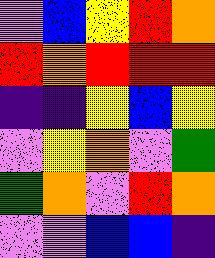[["violet", "blue", "yellow", "red", "orange"], ["red", "orange", "red", "red", "red"], ["indigo", "indigo", "yellow", "blue", "yellow"], ["violet", "yellow", "orange", "violet", "green"], ["green", "orange", "violet", "red", "orange"], ["violet", "violet", "blue", "blue", "indigo"]]